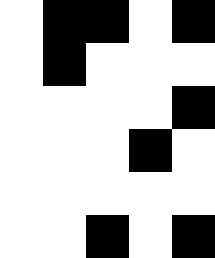[["white", "black", "black", "white", "black"], ["white", "black", "white", "white", "white"], ["white", "white", "white", "white", "black"], ["white", "white", "white", "black", "white"], ["white", "white", "white", "white", "white"], ["white", "white", "black", "white", "black"]]